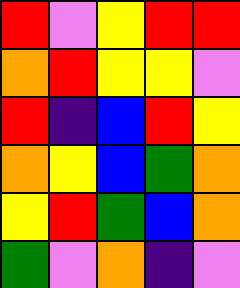[["red", "violet", "yellow", "red", "red"], ["orange", "red", "yellow", "yellow", "violet"], ["red", "indigo", "blue", "red", "yellow"], ["orange", "yellow", "blue", "green", "orange"], ["yellow", "red", "green", "blue", "orange"], ["green", "violet", "orange", "indigo", "violet"]]